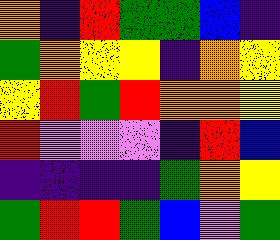[["orange", "indigo", "red", "green", "green", "blue", "indigo"], ["green", "orange", "yellow", "yellow", "indigo", "orange", "yellow"], ["yellow", "red", "green", "red", "orange", "orange", "yellow"], ["red", "violet", "violet", "violet", "indigo", "red", "blue"], ["indigo", "indigo", "indigo", "indigo", "green", "orange", "yellow"], ["green", "red", "red", "green", "blue", "violet", "green"]]